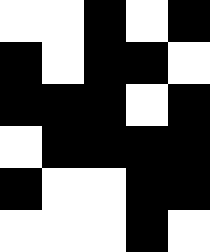[["white", "white", "black", "white", "black"], ["black", "white", "black", "black", "white"], ["black", "black", "black", "white", "black"], ["white", "black", "black", "black", "black"], ["black", "white", "white", "black", "black"], ["white", "white", "white", "black", "white"]]